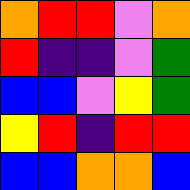[["orange", "red", "red", "violet", "orange"], ["red", "indigo", "indigo", "violet", "green"], ["blue", "blue", "violet", "yellow", "green"], ["yellow", "red", "indigo", "red", "red"], ["blue", "blue", "orange", "orange", "blue"]]